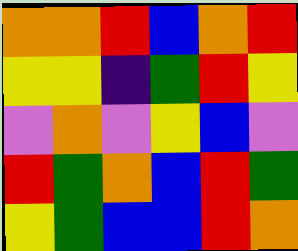[["orange", "orange", "red", "blue", "orange", "red"], ["yellow", "yellow", "indigo", "green", "red", "yellow"], ["violet", "orange", "violet", "yellow", "blue", "violet"], ["red", "green", "orange", "blue", "red", "green"], ["yellow", "green", "blue", "blue", "red", "orange"]]